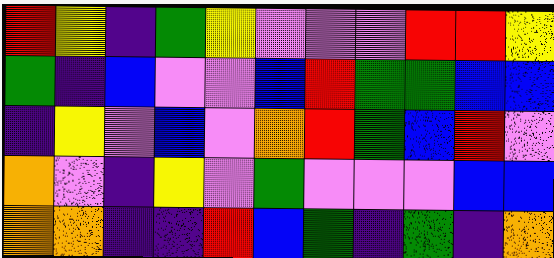[["red", "yellow", "indigo", "green", "yellow", "violet", "violet", "violet", "red", "red", "yellow"], ["green", "indigo", "blue", "violet", "violet", "blue", "red", "green", "green", "blue", "blue"], ["indigo", "yellow", "violet", "blue", "violet", "orange", "red", "green", "blue", "red", "violet"], ["orange", "violet", "indigo", "yellow", "violet", "green", "violet", "violet", "violet", "blue", "blue"], ["orange", "orange", "indigo", "indigo", "red", "blue", "green", "indigo", "green", "indigo", "orange"]]